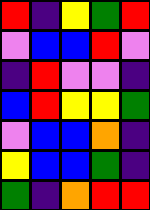[["red", "indigo", "yellow", "green", "red"], ["violet", "blue", "blue", "red", "violet"], ["indigo", "red", "violet", "violet", "indigo"], ["blue", "red", "yellow", "yellow", "green"], ["violet", "blue", "blue", "orange", "indigo"], ["yellow", "blue", "blue", "green", "indigo"], ["green", "indigo", "orange", "red", "red"]]